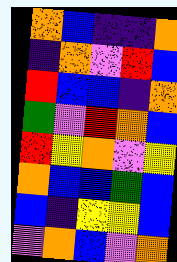[["orange", "blue", "indigo", "indigo", "orange"], ["indigo", "orange", "violet", "red", "blue"], ["red", "blue", "blue", "indigo", "orange"], ["green", "violet", "red", "orange", "blue"], ["red", "yellow", "orange", "violet", "yellow"], ["orange", "blue", "blue", "green", "blue"], ["blue", "indigo", "yellow", "yellow", "blue"], ["violet", "orange", "blue", "violet", "orange"]]